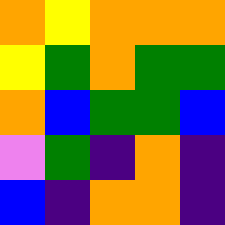[["orange", "yellow", "orange", "orange", "orange"], ["yellow", "green", "orange", "green", "green"], ["orange", "blue", "green", "green", "blue"], ["violet", "green", "indigo", "orange", "indigo"], ["blue", "indigo", "orange", "orange", "indigo"]]